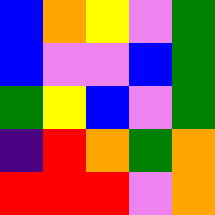[["blue", "orange", "yellow", "violet", "green"], ["blue", "violet", "violet", "blue", "green"], ["green", "yellow", "blue", "violet", "green"], ["indigo", "red", "orange", "green", "orange"], ["red", "red", "red", "violet", "orange"]]